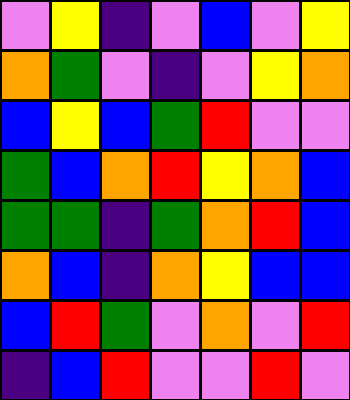[["violet", "yellow", "indigo", "violet", "blue", "violet", "yellow"], ["orange", "green", "violet", "indigo", "violet", "yellow", "orange"], ["blue", "yellow", "blue", "green", "red", "violet", "violet"], ["green", "blue", "orange", "red", "yellow", "orange", "blue"], ["green", "green", "indigo", "green", "orange", "red", "blue"], ["orange", "blue", "indigo", "orange", "yellow", "blue", "blue"], ["blue", "red", "green", "violet", "orange", "violet", "red"], ["indigo", "blue", "red", "violet", "violet", "red", "violet"]]